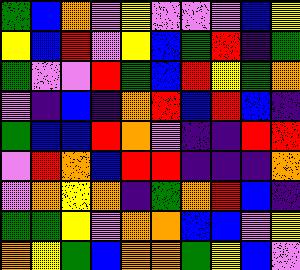[["green", "blue", "orange", "violet", "yellow", "violet", "violet", "violet", "blue", "yellow"], ["yellow", "blue", "red", "violet", "yellow", "blue", "green", "red", "indigo", "green"], ["green", "violet", "violet", "red", "green", "blue", "red", "yellow", "green", "orange"], ["violet", "indigo", "blue", "indigo", "orange", "red", "blue", "red", "blue", "indigo"], ["green", "blue", "blue", "red", "orange", "violet", "indigo", "indigo", "red", "red"], ["violet", "red", "orange", "blue", "red", "red", "indigo", "indigo", "indigo", "orange"], ["violet", "orange", "yellow", "orange", "indigo", "green", "orange", "red", "blue", "indigo"], ["green", "green", "yellow", "violet", "orange", "orange", "blue", "blue", "violet", "yellow"], ["orange", "yellow", "green", "blue", "orange", "orange", "green", "yellow", "blue", "violet"]]